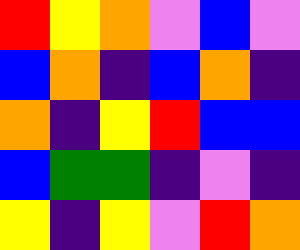[["red", "yellow", "orange", "violet", "blue", "violet"], ["blue", "orange", "indigo", "blue", "orange", "indigo"], ["orange", "indigo", "yellow", "red", "blue", "blue"], ["blue", "green", "green", "indigo", "violet", "indigo"], ["yellow", "indigo", "yellow", "violet", "red", "orange"]]